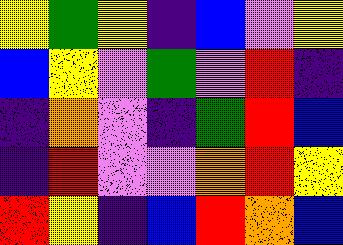[["yellow", "green", "yellow", "indigo", "blue", "violet", "yellow"], ["blue", "yellow", "violet", "green", "violet", "red", "indigo"], ["indigo", "orange", "violet", "indigo", "green", "red", "blue"], ["indigo", "red", "violet", "violet", "orange", "red", "yellow"], ["red", "yellow", "indigo", "blue", "red", "orange", "blue"]]